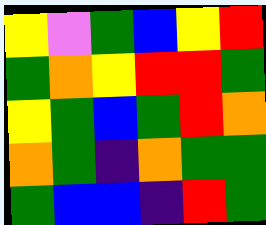[["yellow", "violet", "green", "blue", "yellow", "red"], ["green", "orange", "yellow", "red", "red", "green"], ["yellow", "green", "blue", "green", "red", "orange"], ["orange", "green", "indigo", "orange", "green", "green"], ["green", "blue", "blue", "indigo", "red", "green"]]